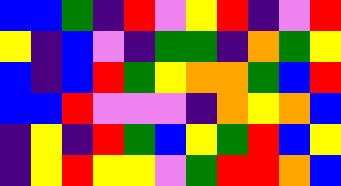[["blue", "blue", "green", "indigo", "red", "violet", "yellow", "red", "indigo", "violet", "red"], ["yellow", "indigo", "blue", "violet", "indigo", "green", "green", "indigo", "orange", "green", "yellow"], ["blue", "indigo", "blue", "red", "green", "yellow", "orange", "orange", "green", "blue", "red"], ["blue", "blue", "red", "violet", "violet", "violet", "indigo", "orange", "yellow", "orange", "blue"], ["indigo", "yellow", "indigo", "red", "green", "blue", "yellow", "green", "red", "blue", "yellow"], ["indigo", "yellow", "red", "yellow", "yellow", "violet", "green", "red", "red", "orange", "blue"]]